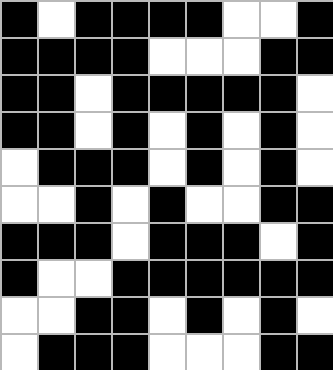[["black", "white", "black", "black", "black", "black", "white", "white", "black"], ["black", "black", "black", "black", "white", "white", "white", "black", "black"], ["black", "black", "white", "black", "black", "black", "black", "black", "white"], ["black", "black", "white", "black", "white", "black", "white", "black", "white"], ["white", "black", "black", "black", "white", "black", "white", "black", "white"], ["white", "white", "black", "white", "black", "white", "white", "black", "black"], ["black", "black", "black", "white", "black", "black", "black", "white", "black"], ["black", "white", "white", "black", "black", "black", "black", "black", "black"], ["white", "white", "black", "black", "white", "black", "white", "black", "white"], ["white", "black", "black", "black", "white", "white", "white", "black", "black"]]